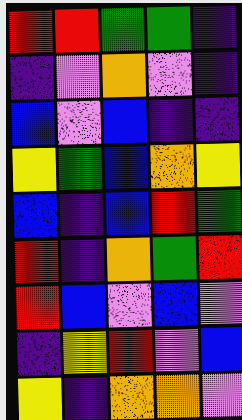[["red", "red", "green", "green", "indigo"], ["indigo", "violet", "orange", "violet", "indigo"], ["blue", "violet", "blue", "indigo", "indigo"], ["yellow", "green", "blue", "orange", "yellow"], ["blue", "indigo", "blue", "red", "green"], ["red", "indigo", "orange", "green", "red"], ["red", "blue", "violet", "blue", "violet"], ["indigo", "yellow", "red", "violet", "blue"], ["yellow", "indigo", "orange", "orange", "violet"]]